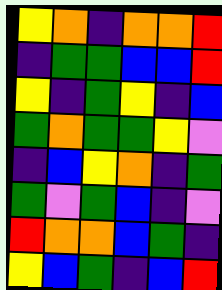[["yellow", "orange", "indigo", "orange", "orange", "red"], ["indigo", "green", "green", "blue", "blue", "red"], ["yellow", "indigo", "green", "yellow", "indigo", "blue"], ["green", "orange", "green", "green", "yellow", "violet"], ["indigo", "blue", "yellow", "orange", "indigo", "green"], ["green", "violet", "green", "blue", "indigo", "violet"], ["red", "orange", "orange", "blue", "green", "indigo"], ["yellow", "blue", "green", "indigo", "blue", "red"]]